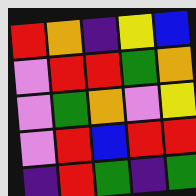[["red", "orange", "indigo", "yellow", "blue"], ["violet", "red", "red", "green", "orange"], ["violet", "green", "orange", "violet", "yellow"], ["violet", "red", "blue", "red", "red"], ["indigo", "red", "green", "indigo", "green"]]